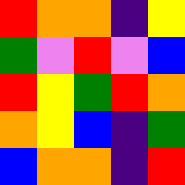[["red", "orange", "orange", "indigo", "yellow"], ["green", "violet", "red", "violet", "blue"], ["red", "yellow", "green", "red", "orange"], ["orange", "yellow", "blue", "indigo", "green"], ["blue", "orange", "orange", "indigo", "red"]]